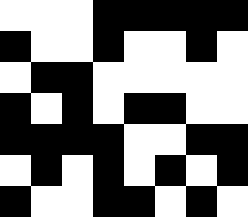[["white", "white", "white", "black", "black", "black", "black", "black"], ["black", "white", "white", "black", "white", "white", "black", "white"], ["white", "black", "black", "white", "white", "white", "white", "white"], ["black", "white", "black", "white", "black", "black", "white", "white"], ["black", "black", "black", "black", "white", "white", "black", "black"], ["white", "black", "white", "black", "white", "black", "white", "black"], ["black", "white", "white", "black", "black", "white", "black", "white"]]